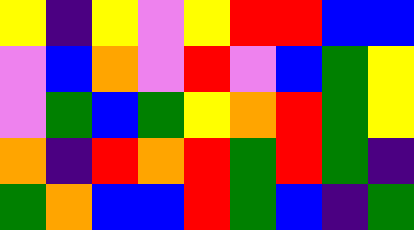[["yellow", "indigo", "yellow", "violet", "yellow", "red", "red", "blue", "blue"], ["violet", "blue", "orange", "violet", "red", "violet", "blue", "green", "yellow"], ["violet", "green", "blue", "green", "yellow", "orange", "red", "green", "yellow"], ["orange", "indigo", "red", "orange", "red", "green", "red", "green", "indigo"], ["green", "orange", "blue", "blue", "red", "green", "blue", "indigo", "green"]]